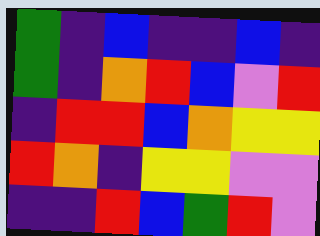[["green", "indigo", "blue", "indigo", "indigo", "blue", "indigo"], ["green", "indigo", "orange", "red", "blue", "violet", "red"], ["indigo", "red", "red", "blue", "orange", "yellow", "yellow"], ["red", "orange", "indigo", "yellow", "yellow", "violet", "violet"], ["indigo", "indigo", "red", "blue", "green", "red", "violet"]]